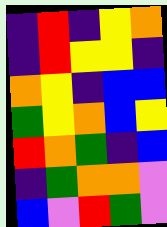[["indigo", "red", "indigo", "yellow", "orange"], ["indigo", "red", "yellow", "yellow", "indigo"], ["orange", "yellow", "indigo", "blue", "blue"], ["green", "yellow", "orange", "blue", "yellow"], ["red", "orange", "green", "indigo", "blue"], ["indigo", "green", "orange", "orange", "violet"], ["blue", "violet", "red", "green", "violet"]]